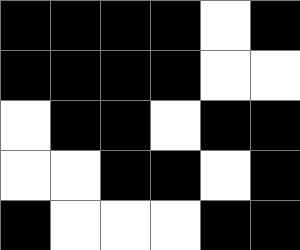[["black", "black", "black", "black", "white", "black"], ["black", "black", "black", "black", "white", "white"], ["white", "black", "black", "white", "black", "black"], ["white", "white", "black", "black", "white", "black"], ["black", "white", "white", "white", "black", "black"]]